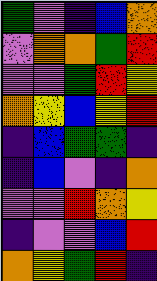[["green", "violet", "indigo", "blue", "orange"], ["violet", "orange", "orange", "green", "red"], ["violet", "violet", "green", "red", "yellow"], ["orange", "yellow", "blue", "yellow", "red"], ["indigo", "blue", "green", "green", "indigo"], ["indigo", "blue", "violet", "indigo", "orange"], ["violet", "violet", "red", "orange", "yellow"], ["indigo", "violet", "violet", "blue", "red"], ["orange", "yellow", "green", "red", "indigo"]]